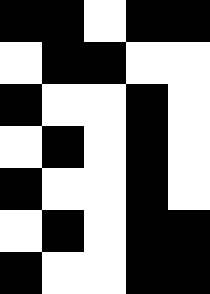[["black", "black", "white", "black", "black"], ["white", "black", "black", "white", "white"], ["black", "white", "white", "black", "white"], ["white", "black", "white", "black", "white"], ["black", "white", "white", "black", "white"], ["white", "black", "white", "black", "black"], ["black", "white", "white", "black", "black"]]